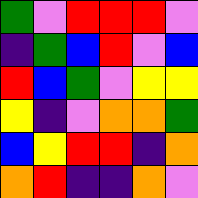[["green", "violet", "red", "red", "red", "violet"], ["indigo", "green", "blue", "red", "violet", "blue"], ["red", "blue", "green", "violet", "yellow", "yellow"], ["yellow", "indigo", "violet", "orange", "orange", "green"], ["blue", "yellow", "red", "red", "indigo", "orange"], ["orange", "red", "indigo", "indigo", "orange", "violet"]]